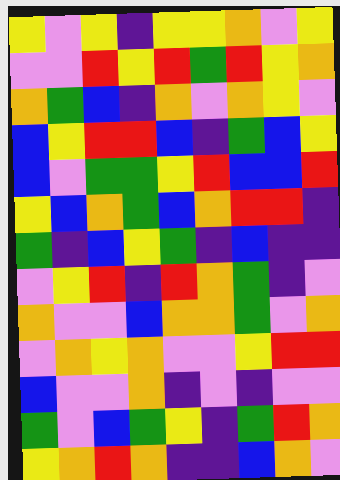[["yellow", "violet", "yellow", "indigo", "yellow", "yellow", "orange", "violet", "yellow"], ["violet", "violet", "red", "yellow", "red", "green", "red", "yellow", "orange"], ["orange", "green", "blue", "indigo", "orange", "violet", "orange", "yellow", "violet"], ["blue", "yellow", "red", "red", "blue", "indigo", "green", "blue", "yellow"], ["blue", "violet", "green", "green", "yellow", "red", "blue", "blue", "red"], ["yellow", "blue", "orange", "green", "blue", "orange", "red", "red", "indigo"], ["green", "indigo", "blue", "yellow", "green", "indigo", "blue", "indigo", "indigo"], ["violet", "yellow", "red", "indigo", "red", "orange", "green", "indigo", "violet"], ["orange", "violet", "violet", "blue", "orange", "orange", "green", "violet", "orange"], ["violet", "orange", "yellow", "orange", "violet", "violet", "yellow", "red", "red"], ["blue", "violet", "violet", "orange", "indigo", "violet", "indigo", "violet", "violet"], ["green", "violet", "blue", "green", "yellow", "indigo", "green", "red", "orange"], ["yellow", "orange", "red", "orange", "indigo", "indigo", "blue", "orange", "violet"]]